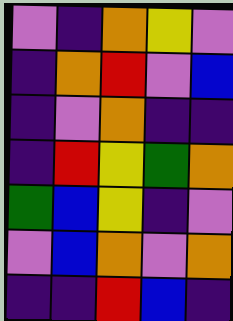[["violet", "indigo", "orange", "yellow", "violet"], ["indigo", "orange", "red", "violet", "blue"], ["indigo", "violet", "orange", "indigo", "indigo"], ["indigo", "red", "yellow", "green", "orange"], ["green", "blue", "yellow", "indigo", "violet"], ["violet", "blue", "orange", "violet", "orange"], ["indigo", "indigo", "red", "blue", "indigo"]]